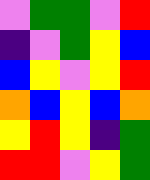[["violet", "green", "green", "violet", "red"], ["indigo", "violet", "green", "yellow", "blue"], ["blue", "yellow", "violet", "yellow", "red"], ["orange", "blue", "yellow", "blue", "orange"], ["yellow", "red", "yellow", "indigo", "green"], ["red", "red", "violet", "yellow", "green"]]